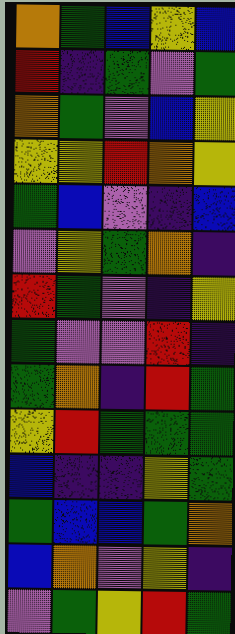[["orange", "green", "blue", "yellow", "blue"], ["red", "indigo", "green", "violet", "green"], ["orange", "green", "violet", "blue", "yellow"], ["yellow", "yellow", "red", "orange", "yellow"], ["green", "blue", "violet", "indigo", "blue"], ["violet", "yellow", "green", "orange", "indigo"], ["red", "green", "violet", "indigo", "yellow"], ["green", "violet", "violet", "red", "indigo"], ["green", "orange", "indigo", "red", "green"], ["yellow", "red", "green", "green", "green"], ["blue", "indigo", "indigo", "yellow", "green"], ["green", "blue", "blue", "green", "orange"], ["blue", "orange", "violet", "yellow", "indigo"], ["violet", "green", "yellow", "red", "green"]]